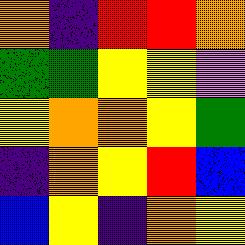[["orange", "indigo", "red", "red", "orange"], ["green", "green", "yellow", "yellow", "violet"], ["yellow", "orange", "orange", "yellow", "green"], ["indigo", "orange", "yellow", "red", "blue"], ["blue", "yellow", "indigo", "orange", "yellow"]]